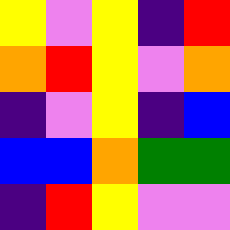[["yellow", "violet", "yellow", "indigo", "red"], ["orange", "red", "yellow", "violet", "orange"], ["indigo", "violet", "yellow", "indigo", "blue"], ["blue", "blue", "orange", "green", "green"], ["indigo", "red", "yellow", "violet", "violet"]]